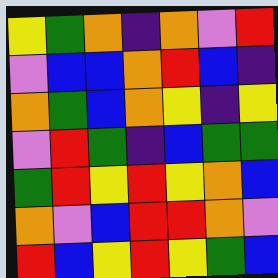[["yellow", "green", "orange", "indigo", "orange", "violet", "red"], ["violet", "blue", "blue", "orange", "red", "blue", "indigo"], ["orange", "green", "blue", "orange", "yellow", "indigo", "yellow"], ["violet", "red", "green", "indigo", "blue", "green", "green"], ["green", "red", "yellow", "red", "yellow", "orange", "blue"], ["orange", "violet", "blue", "red", "red", "orange", "violet"], ["red", "blue", "yellow", "red", "yellow", "green", "blue"]]